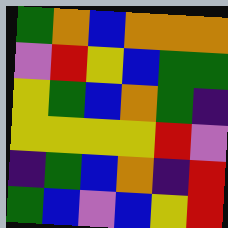[["green", "orange", "blue", "orange", "orange", "orange"], ["violet", "red", "yellow", "blue", "green", "green"], ["yellow", "green", "blue", "orange", "green", "indigo"], ["yellow", "yellow", "yellow", "yellow", "red", "violet"], ["indigo", "green", "blue", "orange", "indigo", "red"], ["green", "blue", "violet", "blue", "yellow", "red"]]